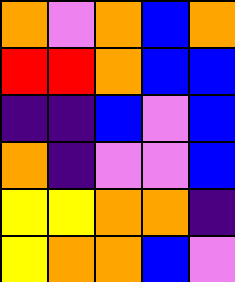[["orange", "violet", "orange", "blue", "orange"], ["red", "red", "orange", "blue", "blue"], ["indigo", "indigo", "blue", "violet", "blue"], ["orange", "indigo", "violet", "violet", "blue"], ["yellow", "yellow", "orange", "orange", "indigo"], ["yellow", "orange", "orange", "blue", "violet"]]